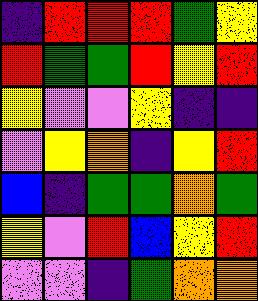[["indigo", "red", "red", "red", "green", "yellow"], ["red", "green", "green", "red", "yellow", "red"], ["yellow", "violet", "violet", "yellow", "indigo", "indigo"], ["violet", "yellow", "orange", "indigo", "yellow", "red"], ["blue", "indigo", "green", "green", "orange", "green"], ["yellow", "violet", "red", "blue", "yellow", "red"], ["violet", "violet", "indigo", "green", "orange", "orange"]]